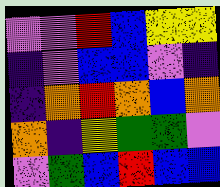[["violet", "violet", "red", "blue", "yellow", "yellow"], ["indigo", "violet", "blue", "blue", "violet", "indigo"], ["indigo", "orange", "red", "orange", "blue", "orange"], ["orange", "indigo", "yellow", "green", "green", "violet"], ["violet", "green", "blue", "red", "blue", "blue"]]